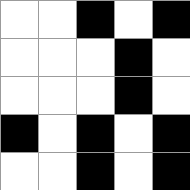[["white", "white", "black", "white", "black"], ["white", "white", "white", "black", "white"], ["white", "white", "white", "black", "white"], ["black", "white", "black", "white", "black"], ["white", "white", "black", "white", "black"]]